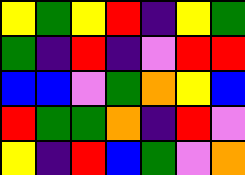[["yellow", "green", "yellow", "red", "indigo", "yellow", "green"], ["green", "indigo", "red", "indigo", "violet", "red", "red"], ["blue", "blue", "violet", "green", "orange", "yellow", "blue"], ["red", "green", "green", "orange", "indigo", "red", "violet"], ["yellow", "indigo", "red", "blue", "green", "violet", "orange"]]